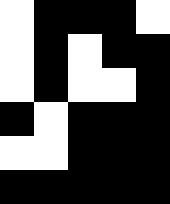[["white", "black", "black", "black", "white"], ["white", "black", "white", "black", "black"], ["white", "black", "white", "white", "black"], ["black", "white", "black", "black", "black"], ["white", "white", "black", "black", "black"], ["black", "black", "black", "black", "black"]]